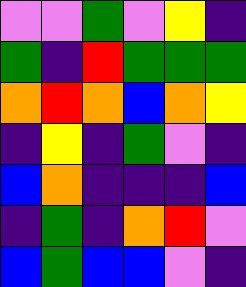[["violet", "violet", "green", "violet", "yellow", "indigo"], ["green", "indigo", "red", "green", "green", "green"], ["orange", "red", "orange", "blue", "orange", "yellow"], ["indigo", "yellow", "indigo", "green", "violet", "indigo"], ["blue", "orange", "indigo", "indigo", "indigo", "blue"], ["indigo", "green", "indigo", "orange", "red", "violet"], ["blue", "green", "blue", "blue", "violet", "indigo"]]